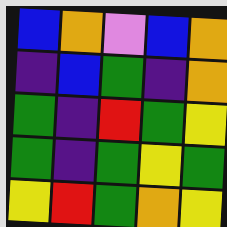[["blue", "orange", "violet", "blue", "orange"], ["indigo", "blue", "green", "indigo", "orange"], ["green", "indigo", "red", "green", "yellow"], ["green", "indigo", "green", "yellow", "green"], ["yellow", "red", "green", "orange", "yellow"]]